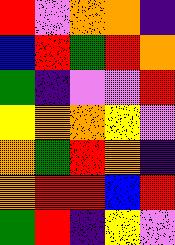[["red", "violet", "orange", "orange", "indigo"], ["blue", "red", "green", "red", "orange"], ["green", "indigo", "violet", "violet", "red"], ["yellow", "orange", "orange", "yellow", "violet"], ["orange", "green", "red", "orange", "indigo"], ["orange", "red", "red", "blue", "red"], ["green", "red", "indigo", "yellow", "violet"]]